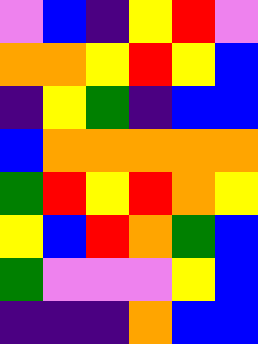[["violet", "blue", "indigo", "yellow", "red", "violet"], ["orange", "orange", "yellow", "red", "yellow", "blue"], ["indigo", "yellow", "green", "indigo", "blue", "blue"], ["blue", "orange", "orange", "orange", "orange", "orange"], ["green", "red", "yellow", "red", "orange", "yellow"], ["yellow", "blue", "red", "orange", "green", "blue"], ["green", "violet", "violet", "violet", "yellow", "blue"], ["indigo", "indigo", "indigo", "orange", "blue", "blue"]]